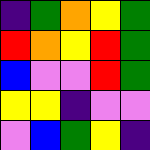[["indigo", "green", "orange", "yellow", "green"], ["red", "orange", "yellow", "red", "green"], ["blue", "violet", "violet", "red", "green"], ["yellow", "yellow", "indigo", "violet", "violet"], ["violet", "blue", "green", "yellow", "indigo"]]